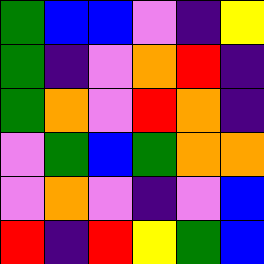[["green", "blue", "blue", "violet", "indigo", "yellow"], ["green", "indigo", "violet", "orange", "red", "indigo"], ["green", "orange", "violet", "red", "orange", "indigo"], ["violet", "green", "blue", "green", "orange", "orange"], ["violet", "orange", "violet", "indigo", "violet", "blue"], ["red", "indigo", "red", "yellow", "green", "blue"]]